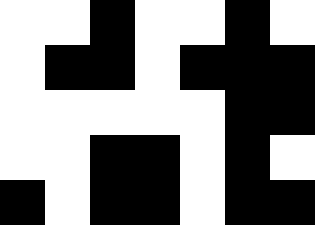[["white", "white", "black", "white", "white", "black", "white"], ["white", "black", "black", "white", "black", "black", "black"], ["white", "white", "white", "white", "white", "black", "black"], ["white", "white", "black", "black", "white", "black", "white"], ["black", "white", "black", "black", "white", "black", "black"]]